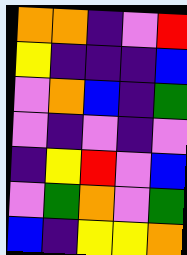[["orange", "orange", "indigo", "violet", "red"], ["yellow", "indigo", "indigo", "indigo", "blue"], ["violet", "orange", "blue", "indigo", "green"], ["violet", "indigo", "violet", "indigo", "violet"], ["indigo", "yellow", "red", "violet", "blue"], ["violet", "green", "orange", "violet", "green"], ["blue", "indigo", "yellow", "yellow", "orange"]]